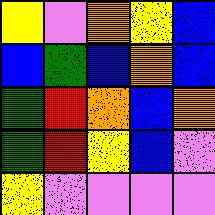[["yellow", "violet", "orange", "yellow", "blue"], ["blue", "green", "blue", "orange", "blue"], ["green", "red", "orange", "blue", "orange"], ["green", "red", "yellow", "blue", "violet"], ["yellow", "violet", "violet", "violet", "violet"]]